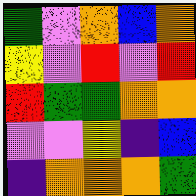[["green", "violet", "orange", "blue", "orange"], ["yellow", "violet", "red", "violet", "red"], ["red", "green", "green", "orange", "orange"], ["violet", "violet", "yellow", "indigo", "blue"], ["indigo", "orange", "orange", "orange", "green"]]